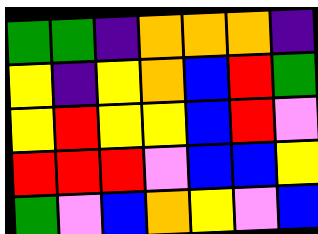[["green", "green", "indigo", "orange", "orange", "orange", "indigo"], ["yellow", "indigo", "yellow", "orange", "blue", "red", "green"], ["yellow", "red", "yellow", "yellow", "blue", "red", "violet"], ["red", "red", "red", "violet", "blue", "blue", "yellow"], ["green", "violet", "blue", "orange", "yellow", "violet", "blue"]]